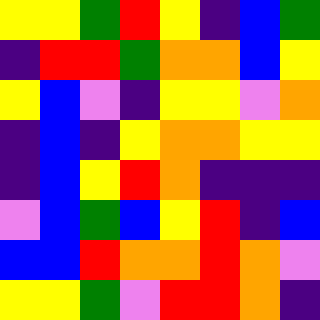[["yellow", "yellow", "green", "red", "yellow", "indigo", "blue", "green"], ["indigo", "red", "red", "green", "orange", "orange", "blue", "yellow"], ["yellow", "blue", "violet", "indigo", "yellow", "yellow", "violet", "orange"], ["indigo", "blue", "indigo", "yellow", "orange", "orange", "yellow", "yellow"], ["indigo", "blue", "yellow", "red", "orange", "indigo", "indigo", "indigo"], ["violet", "blue", "green", "blue", "yellow", "red", "indigo", "blue"], ["blue", "blue", "red", "orange", "orange", "red", "orange", "violet"], ["yellow", "yellow", "green", "violet", "red", "red", "orange", "indigo"]]